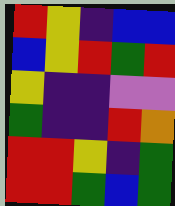[["red", "yellow", "indigo", "blue", "blue"], ["blue", "yellow", "red", "green", "red"], ["yellow", "indigo", "indigo", "violet", "violet"], ["green", "indigo", "indigo", "red", "orange"], ["red", "red", "yellow", "indigo", "green"], ["red", "red", "green", "blue", "green"]]